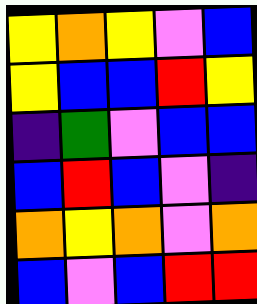[["yellow", "orange", "yellow", "violet", "blue"], ["yellow", "blue", "blue", "red", "yellow"], ["indigo", "green", "violet", "blue", "blue"], ["blue", "red", "blue", "violet", "indigo"], ["orange", "yellow", "orange", "violet", "orange"], ["blue", "violet", "blue", "red", "red"]]